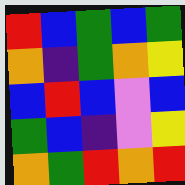[["red", "blue", "green", "blue", "green"], ["orange", "indigo", "green", "orange", "yellow"], ["blue", "red", "blue", "violet", "blue"], ["green", "blue", "indigo", "violet", "yellow"], ["orange", "green", "red", "orange", "red"]]